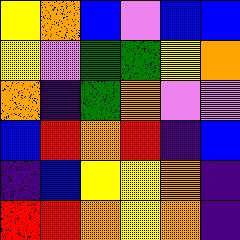[["yellow", "orange", "blue", "violet", "blue", "blue"], ["yellow", "violet", "green", "green", "yellow", "orange"], ["orange", "indigo", "green", "orange", "violet", "violet"], ["blue", "red", "orange", "red", "indigo", "blue"], ["indigo", "blue", "yellow", "yellow", "orange", "indigo"], ["red", "red", "orange", "yellow", "orange", "indigo"]]